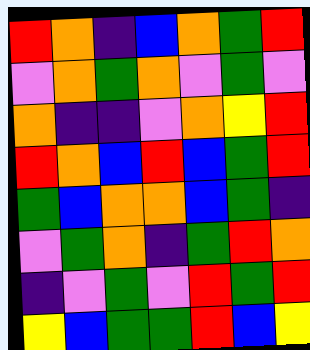[["red", "orange", "indigo", "blue", "orange", "green", "red"], ["violet", "orange", "green", "orange", "violet", "green", "violet"], ["orange", "indigo", "indigo", "violet", "orange", "yellow", "red"], ["red", "orange", "blue", "red", "blue", "green", "red"], ["green", "blue", "orange", "orange", "blue", "green", "indigo"], ["violet", "green", "orange", "indigo", "green", "red", "orange"], ["indigo", "violet", "green", "violet", "red", "green", "red"], ["yellow", "blue", "green", "green", "red", "blue", "yellow"]]